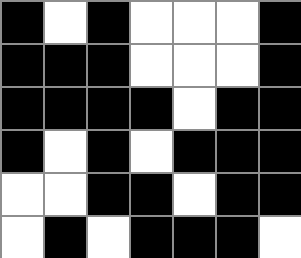[["black", "white", "black", "white", "white", "white", "black"], ["black", "black", "black", "white", "white", "white", "black"], ["black", "black", "black", "black", "white", "black", "black"], ["black", "white", "black", "white", "black", "black", "black"], ["white", "white", "black", "black", "white", "black", "black"], ["white", "black", "white", "black", "black", "black", "white"]]